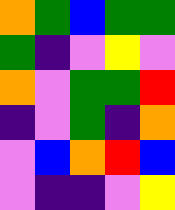[["orange", "green", "blue", "green", "green"], ["green", "indigo", "violet", "yellow", "violet"], ["orange", "violet", "green", "green", "red"], ["indigo", "violet", "green", "indigo", "orange"], ["violet", "blue", "orange", "red", "blue"], ["violet", "indigo", "indigo", "violet", "yellow"]]